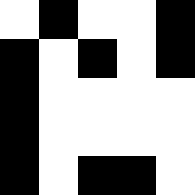[["white", "black", "white", "white", "black"], ["black", "white", "black", "white", "black"], ["black", "white", "white", "white", "white"], ["black", "white", "white", "white", "white"], ["black", "white", "black", "black", "white"]]